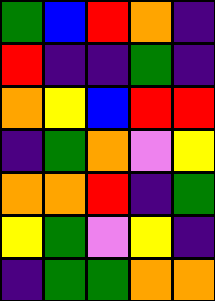[["green", "blue", "red", "orange", "indigo"], ["red", "indigo", "indigo", "green", "indigo"], ["orange", "yellow", "blue", "red", "red"], ["indigo", "green", "orange", "violet", "yellow"], ["orange", "orange", "red", "indigo", "green"], ["yellow", "green", "violet", "yellow", "indigo"], ["indigo", "green", "green", "orange", "orange"]]